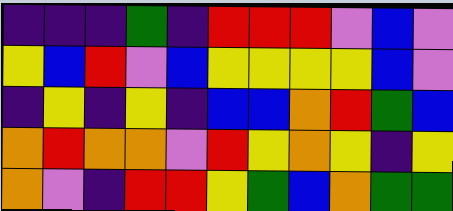[["indigo", "indigo", "indigo", "green", "indigo", "red", "red", "red", "violet", "blue", "violet"], ["yellow", "blue", "red", "violet", "blue", "yellow", "yellow", "yellow", "yellow", "blue", "violet"], ["indigo", "yellow", "indigo", "yellow", "indigo", "blue", "blue", "orange", "red", "green", "blue"], ["orange", "red", "orange", "orange", "violet", "red", "yellow", "orange", "yellow", "indigo", "yellow"], ["orange", "violet", "indigo", "red", "red", "yellow", "green", "blue", "orange", "green", "green"]]